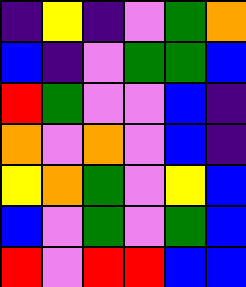[["indigo", "yellow", "indigo", "violet", "green", "orange"], ["blue", "indigo", "violet", "green", "green", "blue"], ["red", "green", "violet", "violet", "blue", "indigo"], ["orange", "violet", "orange", "violet", "blue", "indigo"], ["yellow", "orange", "green", "violet", "yellow", "blue"], ["blue", "violet", "green", "violet", "green", "blue"], ["red", "violet", "red", "red", "blue", "blue"]]